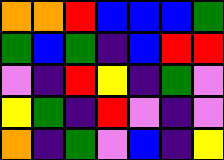[["orange", "orange", "red", "blue", "blue", "blue", "green"], ["green", "blue", "green", "indigo", "blue", "red", "red"], ["violet", "indigo", "red", "yellow", "indigo", "green", "violet"], ["yellow", "green", "indigo", "red", "violet", "indigo", "violet"], ["orange", "indigo", "green", "violet", "blue", "indigo", "yellow"]]